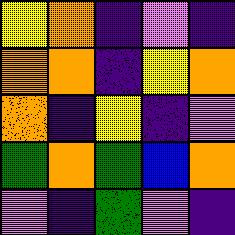[["yellow", "orange", "indigo", "violet", "indigo"], ["orange", "orange", "indigo", "yellow", "orange"], ["orange", "indigo", "yellow", "indigo", "violet"], ["green", "orange", "green", "blue", "orange"], ["violet", "indigo", "green", "violet", "indigo"]]